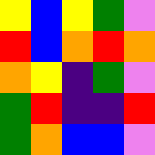[["yellow", "blue", "yellow", "green", "violet"], ["red", "blue", "orange", "red", "orange"], ["orange", "yellow", "indigo", "green", "violet"], ["green", "red", "indigo", "indigo", "red"], ["green", "orange", "blue", "blue", "violet"]]